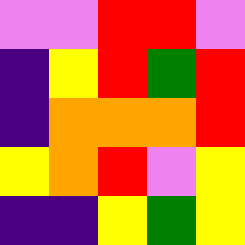[["violet", "violet", "red", "red", "violet"], ["indigo", "yellow", "red", "green", "red"], ["indigo", "orange", "orange", "orange", "red"], ["yellow", "orange", "red", "violet", "yellow"], ["indigo", "indigo", "yellow", "green", "yellow"]]